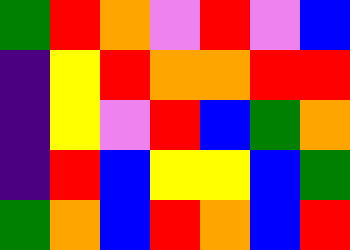[["green", "red", "orange", "violet", "red", "violet", "blue"], ["indigo", "yellow", "red", "orange", "orange", "red", "red"], ["indigo", "yellow", "violet", "red", "blue", "green", "orange"], ["indigo", "red", "blue", "yellow", "yellow", "blue", "green"], ["green", "orange", "blue", "red", "orange", "blue", "red"]]